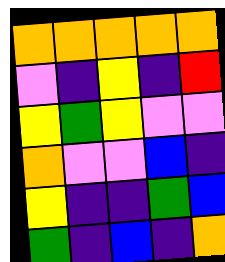[["orange", "orange", "orange", "orange", "orange"], ["violet", "indigo", "yellow", "indigo", "red"], ["yellow", "green", "yellow", "violet", "violet"], ["orange", "violet", "violet", "blue", "indigo"], ["yellow", "indigo", "indigo", "green", "blue"], ["green", "indigo", "blue", "indigo", "orange"]]